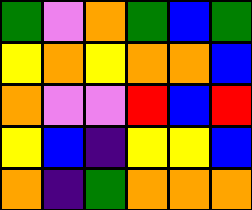[["green", "violet", "orange", "green", "blue", "green"], ["yellow", "orange", "yellow", "orange", "orange", "blue"], ["orange", "violet", "violet", "red", "blue", "red"], ["yellow", "blue", "indigo", "yellow", "yellow", "blue"], ["orange", "indigo", "green", "orange", "orange", "orange"]]